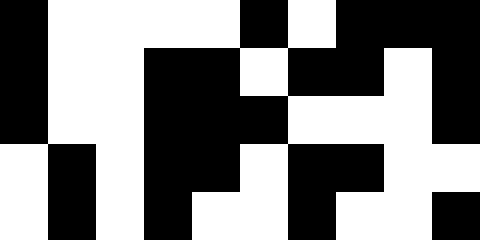[["black", "white", "white", "white", "white", "black", "white", "black", "black", "black"], ["black", "white", "white", "black", "black", "white", "black", "black", "white", "black"], ["black", "white", "white", "black", "black", "black", "white", "white", "white", "black"], ["white", "black", "white", "black", "black", "white", "black", "black", "white", "white"], ["white", "black", "white", "black", "white", "white", "black", "white", "white", "black"]]